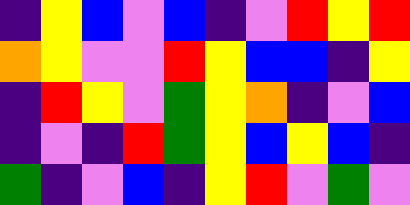[["indigo", "yellow", "blue", "violet", "blue", "indigo", "violet", "red", "yellow", "red"], ["orange", "yellow", "violet", "violet", "red", "yellow", "blue", "blue", "indigo", "yellow"], ["indigo", "red", "yellow", "violet", "green", "yellow", "orange", "indigo", "violet", "blue"], ["indigo", "violet", "indigo", "red", "green", "yellow", "blue", "yellow", "blue", "indigo"], ["green", "indigo", "violet", "blue", "indigo", "yellow", "red", "violet", "green", "violet"]]